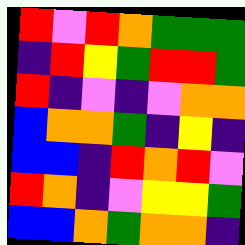[["red", "violet", "red", "orange", "green", "green", "green"], ["indigo", "red", "yellow", "green", "red", "red", "green"], ["red", "indigo", "violet", "indigo", "violet", "orange", "orange"], ["blue", "orange", "orange", "green", "indigo", "yellow", "indigo"], ["blue", "blue", "indigo", "red", "orange", "red", "violet"], ["red", "orange", "indigo", "violet", "yellow", "yellow", "green"], ["blue", "blue", "orange", "green", "orange", "orange", "indigo"]]